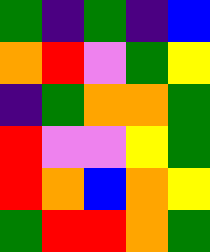[["green", "indigo", "green", "indigo", "blue"], ["orange", "red", "violet", "green", "yellow"], ["indigo", "green", "orange", "orange", "green"], ["red", "violet", "violet", "yellow", "green"], ["red", "orange", "blue", "orange", "yellow"], ["green", "red", "red", "orange", "green"]]